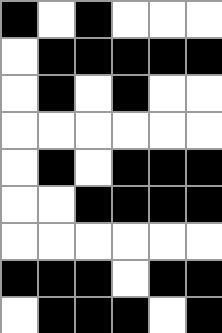[["black", "white", "black", "white", "white", "white"], ["white", "black", "black", "black", "black", "black"], ["white", "black", "white", "black", "white", "white"], ["white", "white", "white", "white", "white", "white"], ["white", "black", "white", "black", "black", "black"], ["white", "white", "black", "black", "black", "black"], ["white", "white", "white", "white", "white", "white"], ["black", "black", "black", "white", "black", "black"], ["white", "black", "black", "black", "white", "black"]]